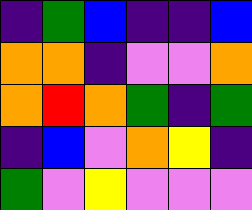[["indigo", "green", "blue", "indigo", "indigo", "blue"], ["orange", "orange", "indigo", "violet", "violet", "orange"], ["orange", "red", "orange", "green", "indigo", "green"], ["indigo", "blue", "violet", "orange", "yellow", "indigo"], ["green", "violet", "yellow", "violet", "violet", "violet"]]